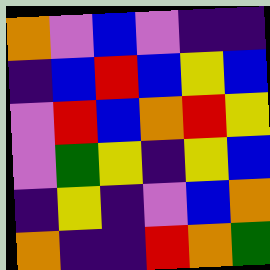[["orange", "violet", "blue", "violet", "indigo", "indigo"], ["indigo", "blue", "red", "blue", "yellow", "blue"], ["violet", "red", "blue", "orange", "red", "yellow"], ["violet", "green", "yellow", "indigo", "yellow", "blue"], ["indigo", "yellow", "indigo", "violet", "blue", "orange"], ["orange", "indigo", "indigo", "red", "orange", "green"]]